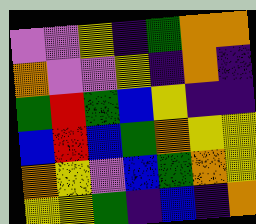[["violet", "violet", "yellow", "indigo", "green", "orange", "orange"], ["orange", "violet", "violet", "yellow", "indigo", "orange", "indigo"], ["green", "red", "green", "blue", "yellow", "indigo", "indigo"], ["blue", "red", "blue", "green", "orange", "yellow", "yellow"], ["orange", "yellow", "violet", "blue", "green", "orange", "yellow"], ["yellow", "yellow", "green", "indigo", "blue", "indigo", "orange"]]